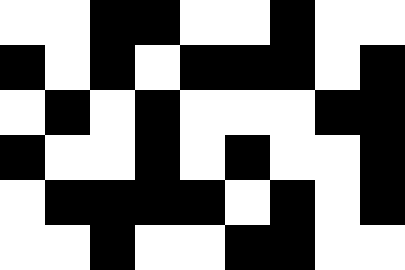[["white", "white", "black", "black", "white", "white", "black", "white", "white"], ["black", "white", "black", "white", "black", "black", "black", "white", "black"], ["white", "black", "white", "black", "white", "white", "white", "black", "black"], ["black", "white", "white", "black", "white", "black", "white", "white", "black"], ["white", "black", "black", "black", "black", "white", "black", "white", "black"], ["white", "white", "black", "white", "white", "black", "black", "white", "white"]]